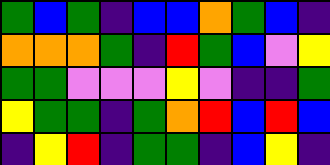[["green", "blue", "green", "indigo", "blue", "blue", "orange", "green", "blue", "indigo"], ["orange", "orange", "orange", "green", "indigo", "red", "green", "blue", "violet", "yellow"], ["green", "green", "violet", "violet", "violet", "yellow", "violet", "indigo", "indigo", "green"], ["yellow", "green", "green", "indigo", "green", "orange", "red", "blue", "red", "blue"], ["indigo", "yellow", "red", "indigo", "green", "green", "indigo", "blue", "yellow", "indigo"]]